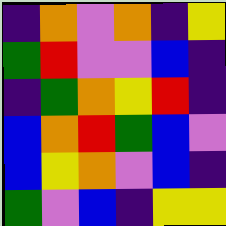[["indigo", "orange", "violet", "orange", "indigo", "yellow"], ["green", "red", "violet", "violet", "blue", "indigo"], ["indigo", "green", "orange", "yellow", "red", "indigo"], ["blue", "orange", "red", "green", "blue", "violet"], ["blue", "yellow", "orange", "violet", "blue", "indigo"], ["green", "violet", "blue", "indigo", "yellow", "yellow"]]